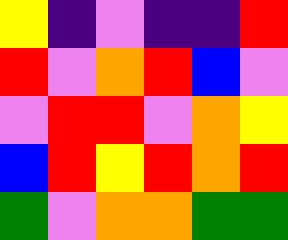[["yellow", "indigo", "violet", "indigo", "indigo", "red"], ["red", "violet", "orange", "red", "blue", "violet"], ["violet", "red", "red", "violet", "orange", "yellow"], ["blue", "red", "yellow", "red", "orange", "red"], ["green", "violet", "orange", "orange", "green", "green"]]